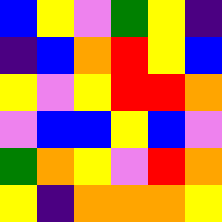[["blue", "yellow", "violet", "green", "yellow", "indigo"], ["indigo", "blue", "orange", "red", "yellow", "blue"], ["yellow", "violet", "yellow", "red", "red", "orange"], ["violet", "blue", "blue", "yellow", "blue", "violet"], ["green", "orange", "yellow", "violet", "red", "orange"], ["yellow", "indigo", "orange", "orange", "orange", "yellow"]]